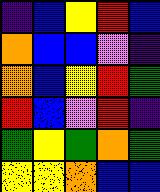[["indigo", "blue", "yellow", "red", "blue"], ["orange", "blue", "blue", "violet", "indigo"], ["orange", "blue", "yellow", "red", "green"], ["red", "blue", "violet", "red", "indigo"], ["green", "yellow", "green", "orange", "green"], ["yellow", "yellow", "orange", "blue", "blue"]]